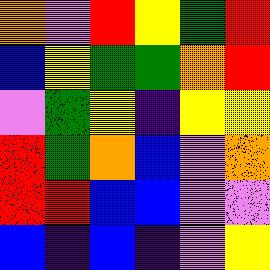[["orange", "violet", "red", "yellow", "green", "red"], ["blue", "yellow", "green", "green", "orange", "red"], ["violet", "green", "yellow", "indigo", "yellow", "yellow"], ["red", "green", "orange", "blue", "violet", "orange"], ["red", "red", "blue", "blue", "violet", "violet"], ["blue", "indigo", "blue", "indigo", "violet", "yellow"]]